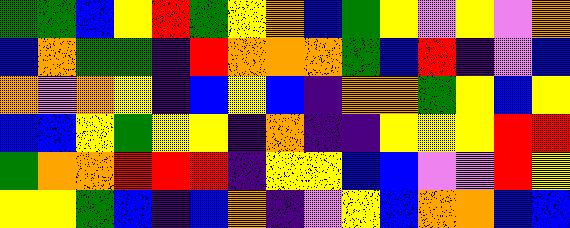[["green", "green", "blue", "yellow", "red", "green", "yellow", "orange", "blue", "green", "yellow", "violet", "yellow", "violet", "orange"], ["blue", "orange", "green", "green", "indigo", "red", "orange", "orange", "orange", "green", "blue", "red", "indigo", "violet", "blue"], ["orange", "violet", "orange", "yellow", "indigo", "blue", "yellow", "blue", "indigo", "orange", "orange", "green", "yellow", "blue", "yellow"], ["blue", "blue", "yellow", "green", "yellow", "yellow", "indigo", "orange", "indigo", "indigo", "yellow", "yellow", "yellow", "red", "red"], ["green", "orange", "orange", "red", "red", "red", "indigo", "yellow", "yellow", "blue", "blue", "violet", "violet", "red", "yellow"], ["yellow", "yellow", "green", "blue", "indigo", "blue", "orange", "indigo", "violet", "yellow", "blue", "orange", "orange", "blue", "blue"]]